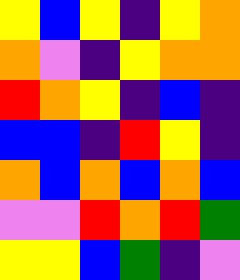[["yellow", "blue", "yellow", "indigo", "yellow", "orange"], ["orange", "violet", "indigo", "yellow", "orange", "orange"], ["red", "orange", "yellow", "indigo", "blue", "indigo"], ["blue", "blue", "indigo", "red", "yellow", "indigo"], ["orange", "blue", "orange", "blue", "orange", "blue"], ["violet", "violet", "red", "orange", "red", "green"], ["yellow", "yellow", "blue", "green", "indigo", "violet"]]